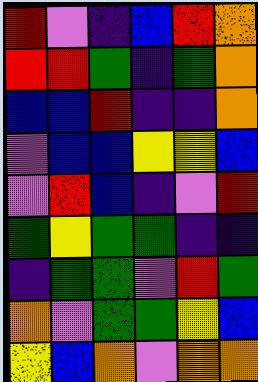[["red", "violet", "indigo", "blue", "red", "orange"], ["red", "red", "green", "indigo", "green", "orange"], ["blue", "blue", "red", "indigo", "indigo", "orange"], ["violet", "blue", "blue", "yellow", "yellow", "blue"], ["violet", "red", "blue", "indigo", "violet", "red"], ["green", "yellow", "green", "green", "indigo", "indigo"], ["indigo", "green", "green", "violet", "red", "green"], ["orange", "violet", "green", "green", "yellow", "blue"], ["yellow", "blue", "orange", "violet", "orange", "orange"]]